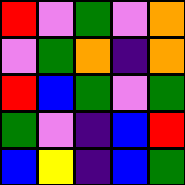[["red", "violet", "green", "violet", "orange"], ["violet", "green", "orange", "indigo", "orange"], ["red", "blue", "green", "violet", "green"], ["green", "violet", "indigo", "blue", "red"], ["blue", "yellow", "indigo", "blue", "green"]]